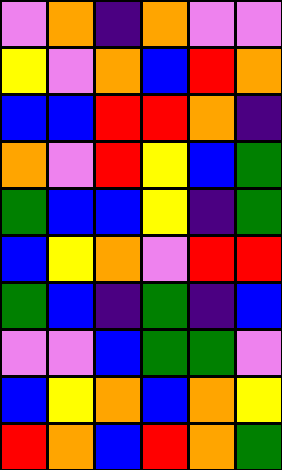[["violet", "orange", "indigo", "orange", "violet", "violet"], ["yellow", "violet", "orange", "blue", "red", "orange"], ["blue", "blue", "red", "red", "orange", "indigo"], ["orange", "violet", "red", "yellow", "blue", "green"], ["green", "blue", "blue", "yellow", "indigo", "green"], ["blue", "yellow", "orange", "violet", "red", "red"], ["green", "blue", "indigo", "green", "indigo", "blue"], ["violet", "violet", "blue", "green", "green", "violet"], ["blue", "yellow", "orange", "blue", "orange", "yellow"], ["red", "orange", "blue", "red", "orange", "green"]]